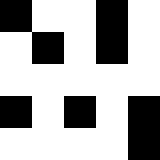[["black", "white", "white", "black", "white"], ["white", "black", "white", "black", "white"], ["white", "white", "white", "white", "white"], ["black", "white", "black", "white", "black"], ["white", "white", "white", "white", "black"]]